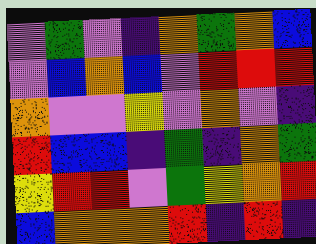[["violet", "green", "violet", "indigo", "orange", "green", "orange", "blue"], ["violet", "blue", "orange", "blue", "violet", "red", "red", "red"], ["orange", "violet", "violet", "yellow", "violet", "orange", "violet", "indigo"], ["red", "blue", "blue", "indigo", "green", "indigo", "orange", "green"], ["yellow", "red", "red", "violet", "green", "yellow", "orange", "red"], ["blue", "orange", "orange", "orange", "red", "indigo", "red", "indigo"]]